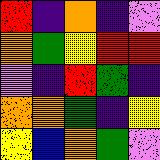[["red", "indigo", "orange", "indigo", "violet"], ["orange", "green", "yellow", "red", "red"], ["violet", "indigo", "red", "green", "indigo"], ["orange", "orange", "green", "indigo", "yellow"], ["yellow", "blue", "orange", "green", "violet"]]